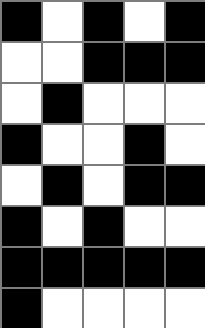[["black", "white", "black", "white", "black"], ["white", "white", "black", "black", "black"], ["white", "black", "white", "white", "white"], ["black", "white", "white", "black", "white"], ["white", "black", "white", "black", "black"], ["black", "white", "black", "white", "white"], ["black", "black", "black", "black", "black"], ["black", "white", "white", "white", "white"]]